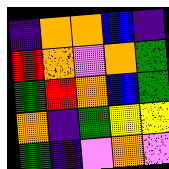[["indigo", "orange", "orange", "blue", "indigo"], ["red", "orange", "violet", "orange", "green"], ["green", "red", "orange", "blue", "green"], ["orange", "indigo", "green", "yellow", "yellow"], ["green", "indigo", "violet", "orange", "violet"]]